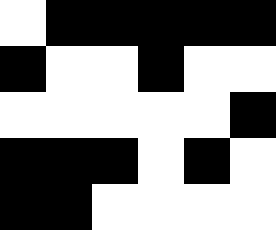[["white", "black", "black", "black", "black", "black"], ["black", "white", "white", "black", "white", "white"], ["white", "white", "white", "white", "white", "black"], ["black", "black", "black", "white", "black", "white"], ["black", "black", "white", "white", "white", "white"]]